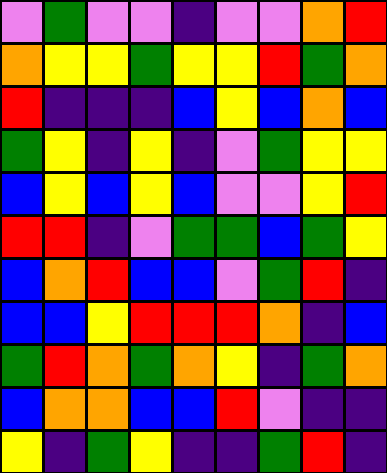[["violet", "green", "violet", "violet", "indigo", "violet", "violet", "orange", "red"], ["orange", "yellow", "yellow", "green", "yellow", "yellow", "red", "green", "orange"], ["red", "indigo", "indigo", "indigo", "blue", "yellow", "blue", "orange", "blue"], ["green", "yellow", "indigo", "yellow", "indigo", "violet", "green", "yellow", "yellow"], ["blue", "yellow", "blue", "yellow", "blue", "violet", "violet", "yellow", "red"], ["red", "red", "indigo", "violet", "green", "green", "blue", "green", "yellow"], ["blue", "orange", "red", "blue", "blue", "violet", "green", "red", "indigo"], ["blue", "blue", "yellow", "red", "red", "red", "orange", "indigo", "blue"], ["green", "red", "orange", "green", "orange", "yellow", "indigo", "green", "orange"], ["blue", "orange", "orange", "blue", "blue", "red", "violet", "indigo", "indigo"], ["yellow", "indigo", "green", "yellow", "indigo", "indigo", "green", "red", "indigo"]]